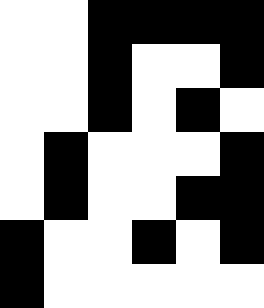[["white", "white", "black", "black", "black", "black"], ["white", "white", "black", "white", "white", "black"], ["white", "white", "black", "white", "black", "white"], ["white", "black", "white", "white", "white", "black"], ["white", "black", "white", "white", "black", "black"], ["black", "white", "white", "black", "white", "black"], ["black", "white", "white", "white", "white", "white"]]